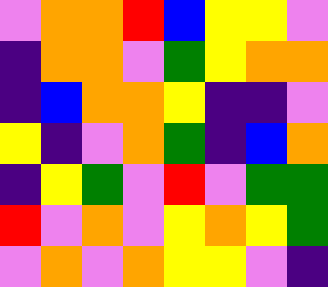[["violet", "orange", "orange", "red", "blue", "yellow", "yellow", "violet"], ["indigo", "orange", "orange", "violet", "green", "yellow", "orange", "orange"], ["indigo", "blue", "orange", "orange", "yellow", "indigo", "indigo", "violet"], ["yellow", "indigo", "violet", "orange", "green", "indigo", "blue", "orange"], ["indigo", "yellow", "green", "violet", "red", "violet", "green", "green"], ["red", "violet", "orange", "violet", "yellow", "orange", "yellow", "green"], ["violet", "orange", "violet", "orange", "yellow", "yellow", "violet", "indigo"]]